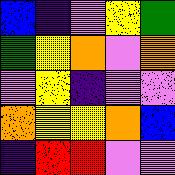[["blue", "indigo", "violet", "yellow", "green"], ["green", "yellow", "orange", "violet", "orange"], ["violet", "yellow", "indigo", "violet", "violet"], ["orange", "yellow", "yellow", "orange", "blue"], ["indigo", "red", "red", "violet", "violet"]]